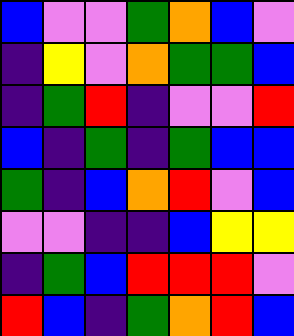[["blue", "violet", "violet", "green", "orange", "blue", "violet"], ["indigo", "yellow", "violet", "orange", "green", "green", "blue"], ["indigo", "green", "red", "indigo", "violet", "violet", "red"], ["blue", "indigo", "green", "indigo", "green", "blue", "blue"], ["green", "indigo", "blue", "orange", "red", "violet", "blue"], ["violet", "violet", "indigo", "indigo", "blue", "yellow", "yellow"], ["indigo", "green", "blue", "red", "red", "red", "violet"], ["red", "blue", "indigo", "green", "orange", "red", "blue"]]